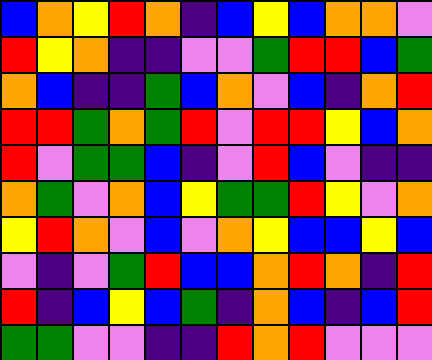[["blue", "orange", "yellow", "red", "orange", "indigo", "blue", "yellow", "blue", "orange", "orange", "violet"], ["red", "yellow", "orange", "indigo", "indigo", "violet", "violet", "green", "red", "red", "blue", "green"], ["orange", "blue", "indigo", "indigo", "green", "blue", "orange", "violet", "blue", "indigo", "orange", "red"], ["red", "red", "green", "orange", "green", "red", "violet", "red", "red", "yellow", "blue", "orange"], ["red", "violet", "green", "green", "blue", "indigo", "violet", "red", "blue", "violet", "indigo", "indigo"], ["orange", "green", "violet", "orange", "blue", "yellow", "green", "green", "red", "yellow", "violet", "orange"], ["yellow", "red", "orange", "violet", "blue", "violet", "orange", "yellow", "blue", "blue", "yellow", "blue"], ["violet", "indigo", "violet", "green", "red", "blue", "blue", "orange", "red", "orange", "indigo", "red"], ["red", "indigo", "blue", "yellow", "blue", "green", "indigo", "orange", "blue", "indigo", "blue", "red"], ["green", "green", "violet", "violet", "indigo", "indigo", "red", "orange", "red", "violet", "violet", "violet"]]